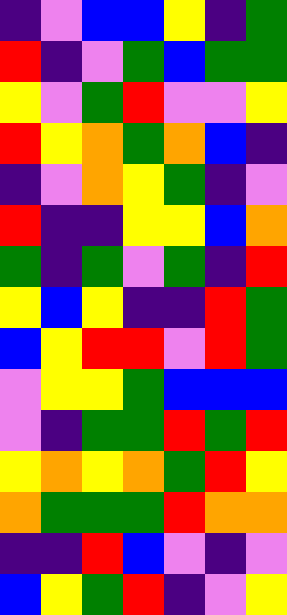[["indigo", "violet", "blue", "blue", "yellow", "indigo", "green"], ["red", "indigo", "violet", "green", "blue", "green", "green"], ["yellow", "violet", "green", "red", "violet", "violet", "yellow"], ["red", "yellow", "orange", "green", "orange", "blue", "indigo"], ["indigo", "violet", "orange", "yellow", "green", "indigo", "violet"], ["red", "indigo", "indigo", "yellow", "yellow", "blue", "orange"], ["green", "indigo", "green", "violet", "green", "indigo", "red"], ["yellow", "blue", "yellow", "indigo", "indigo", "red", "green"], ["blue", "yellow", "red", "red", "violet", "red", "green"], ["violet", "yellow", "yellow", "green", "blue", "blue", "blue"], ["violet", "indigo", "green", "green", "red", "green", "red"], ["yellow", "orange", "yellow", "orange", "green", "red", "yellow"], ["orange", "green", "green", "green", "red", "orange", "orange"], ["indigo", "indigo", "red", "blue", "violet", "indigo", "violet"], ["blue", "yellow", "green", "red", "indigo", "violet", "yellow"]]